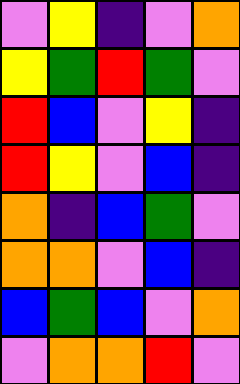[["violet", "yellow", "indigo", "violet", "orange"], ["yellow", "green", "red", "green", "violet"], ["red", "blue", "violet", "yellow", "indigo"], ["red", "yellow", "violet", "blue", "indigo"], ["orange", "indigo", "blue", "green", "violet"], ["orange", "orange", "violet", "blue", "indigo"], ["blue", "green", "blue", "violet", "orange"], ["violet", "orange", "orange", "red", "violet"]]